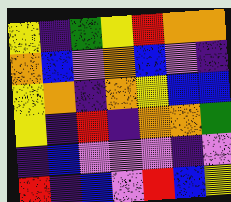[["yellow", "indigo", "green", "yellow", "red", "orange", "orange"], ["orange", "blue", "violet", "orange", "blue", "violet", "indigo"], ["yellow", "orange", "indigo", "orange", "yellow", "blue", "blue"], ["yellow", "indigo", "red", "indigo", "orange", "orange", "green"], ["indigo", "blue", "violet", "violet", "violet", "indigo", "violet"], ["red", "indigo", "blue", "violet", "red", "blue", "yellow"]]